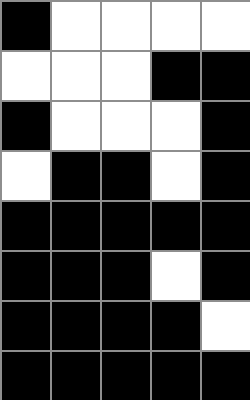[["black", "white", "white", "white", "white"], ["white", "white", "white", "black", "black"], ["black", "white", "white", "white", "black"], ["white", "black", "black", "white", "black"], ["black", "black", "black", "black", "black"], ["black", "black", "black", "white", "black"], ["black", "black", "black", "black", "white"], ["black", "black", "black", "black", "black"]]